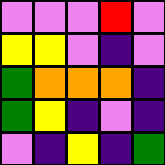[["violet", "violet", "violet", "red", "violet"], ["yellow", "yellow", "violet", "indigo", "violet"], ["green", "orange", "orange", "orange", "indigo"], ["green", "yellow", "indigo", "violet", "indigo"], ["violet", "indigo", "yellow", "indigo", "green"]]